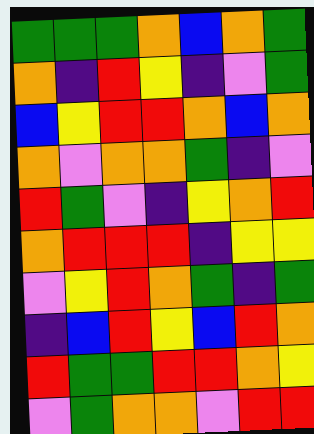[["green", "green", "green", "orange", "blue", "orange", "green"], ["orange", "indigo", "red", "yellow", "indigo", "violet", "green"], ["blue", "yellow", "red", "red", "orange", "blue", "orange"], ["orange", "violet", "orange", "orange", "green", "indigo", "violet"], ["red", "green", "violet", "indigo", "yellow", "orange", "red"], ["orange", "red", "red", "red", "indigo", "yellow", "yellow"], ["violet", "yellow", "red", "orange", "green", "indigo", "green"], ["indigo", "blue", "red", "yellow", "blue", "red", "orange"], ["red", "green", "green", "red", "red", "orange", "yellow"], ["violet", "green", "orange", "orange", "violet", "red", "red"]]